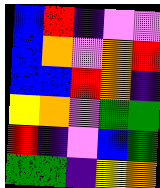[["blue", "red", "indigo", "violet", "violet"], ["blue", "orange", "violet", "orange", "red"], ["blue", "blue", "red", "orange", "indigo"], ["yellow", "orange", "violet", "green", "green"], ["red", "indigo", "violet", "blue", "green"], ["green", "green", "indigo", "yellow", "orange"]]